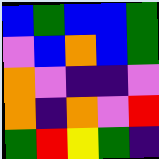[["blue", "green", "blue", "blue", "green"], ["violet", "blue", "orange", "blue", "green"], ["orange", "violet", "indigo", "indigo", "violet"], ["orange", "indigo", "orange", "violet", "red"], ["green", "red", "yellow", "green", "indigo"]]